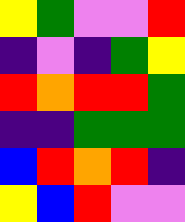[["yellow", "green", "violet", "violet", "red"], ["indigo", "violet", "indigo", "green", "yellow"], ["red", "orange", "red", "red", "green"], ["indigo", "indigo", "green", "green", "green"], ["blue", "red", "orange", "red", "indigo"], ["yellow", "blue", "red", "violet", "violet"]]